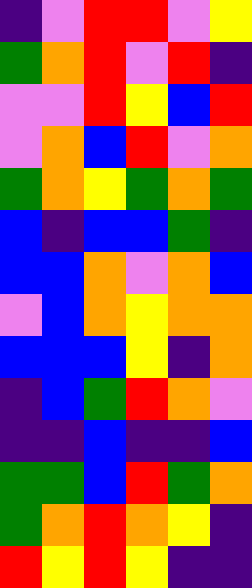[["indigo", "violet", "red", "red", "violet", "yellow"], ["green", "orange", "red", "violet", "red", "indigo"], ["violet", "violet", "red", "yellow", "blue", "red"], ["violet", "orange", "blue", "red", "violet", "orange"], ["green", "orange", "yellow", "green", "orange", "green"], ["blue", "indigo", "blue", "blue", "green", "indigo"], ["blue", "blue", "orange", "violet", "orange", "blue"], ["violet", "blue", "orange", "yellow", "orange", "orange"], ["blue", "blue", "blue", "yellow", "indigo", "orange"], ["indigo", "blue", "green", "red", "orange", "violet"], ["indigo", "indigo", "blue", "indigo", "indigo", "blue"], ["green", "green", "blue", "red", "green", "orange"], ["green", "orange", "red", "orange", "yellow", "indigo"], ["red", "yellow", "red", "yellow", "indigo", "indigo"]]